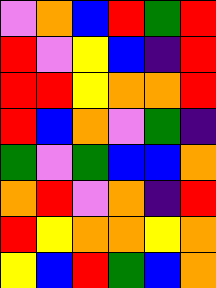[["violet", "orange", "blue", "red", "green", "red"], ["red", "violet", "yellow", "blue", "indigo", "red"], ["red", "red", "yellow", "orange", "orange", "red"], ["red", "blue", "orange", "violet", "green", "indigo"], ["green", "violet", "green", "blue", "blue", "orange"], ["orange", "red", "violet", "orange", "indigo", "red"], ["red", "yellow", "orange", "orange", "yellow", "orange"], ["yellow", "blue", "red", "green", "blue", "orange"]]